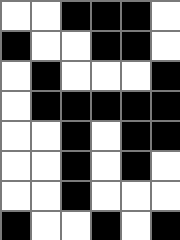[["white", "white", "black", "black", "black", "white"], ["black", "white", "white", "black", "black", "white"], ["white", "black", "white", "white", "white", "black"], ["white", "black", "black", "black", "black", "black"], ["white", "white", "black", "white", "black", "black"], ["white", "white", "black", "white", "black", "white"], ["white", "white", "black", "white", "white", "white"], ["black", "white", "white", "black", "white", "black"]]